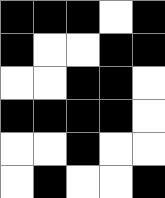[["black", "black", "black", "white", "black"], ["black", "white", "white", "black", "black"], ["white", "white", "black", "black", "white"], ["black", "black", "black", "black", "white"], ["white", "white", "black", "white", "white"], ["white", "black", "white", "white", "black"]]